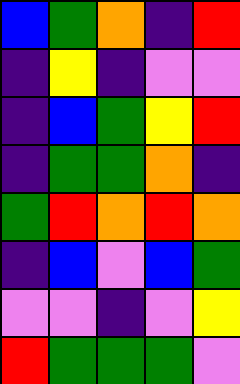[["blue", "green", "orange", "indigo", "red"], ["indigo", "yellow", "indigo", "violet", "violet"], ["indigo", "blue", "green", "yellow", "red"], ["indigo", "green", "green", "orange", "indigo"], ["green", "red", "orange", "red", "orange"], ["indigo", "blue", "violet", "blue", "green"], ["violet", "violet", "indigo", "violet", "yellow"], ["red", "green", "green", "green", "violet"]]